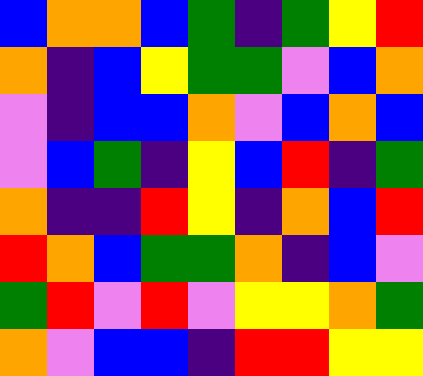[["blue", "orange", "orange", "blue", "green", "indigo", "green", "yellow", "red"], ["orange", "indigo", "blue", "yellow", "green", "green", "violet", "blue", "orange"], ["violet", "indigo", "blue", "blue", "orange", "violet", "blue", "orange", "blue"], ["violet", "blue", "green", "indigo", "yellow", "blue", "red", "indigo", "green"], ["orange", "indigo", "indigo", "red", "yellow", "indigo", "orange", "blue", "red"], ["red", "orange", "blue", "green", "green", "orange", "indigo", "blue", "violet"], ["green", "red", "violet", "red", "violet", "yellow", "yellow", "orange", "green"], ["orange", "violet", "blue", "blue", "indigo", "red", "red", "yellow", "yellow"]]